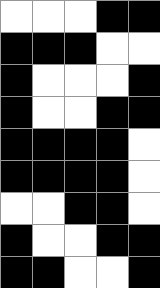[["white", "white", "white", "black", "black"], ["black", "black", "black", "white", "white"], ["black", "white", "white", "white", "black"], ["black", "white", "white", "black", "black"], ["black", "black", "black", "black", "white"], ["black", "black", "black", "black", "white"], ["white", "white", "black", "black", "white"], ["black", "white", "white", "black", "black"], ["black", "black", "white", "white", "black"]]